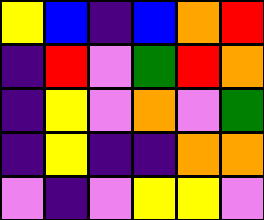[["yellow", "blue", "indigo", "blue", "orange", "red"], ["indigo", "red", "violet", "green", "red", "orange"], ["indigo", "yellow", "violet", "orange", "violet", "green"], ["indigo", "yellow", "indigo", "indigo", "orange", "orange"], ["violet", "indigo", "violet", "yellow", "yellow", "violet"]]